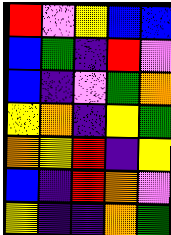[["red", "violet", "yellow", "blue", "blue"], ["blue", "green", "indigo", "red", "violet"], ["blue", "indigo", "violet", "green", "orange"], ["yellow", "orange", "indigo", "yellow", "green"], ["orange", "yellow", "red", "indigo", "yellow"], ["blue", "indigo", "red", "orange", "violet"], ["yellow", "indigo", "indigo", "orange", "green"]]